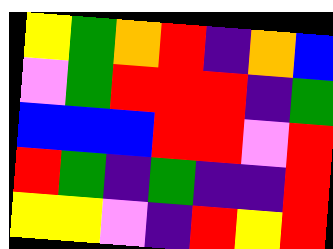[["yellow", "green", "orange", "red", "indigo", "orange", "blue"], ["violet", "green", "red", "red", "red", "indigo", "green"], ["blue", "blue", "blue", "red", "red", "violet", "red"], ["red", "green", "indigo", "green", "indigo", "indigo", "red"], ["yellow", "yellow", "violet", "indigo", "red", "yellow", "red"]]